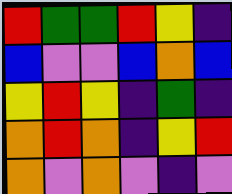[["red", "green", "green", "red", "yellow", "indigo"], ["blue", "violet", "violet", "blue", "orange", "blue"], ["yellow", "red", "yellow", "indigo", "green", "indigo"], ["orange", "red", "orange", "indigo", "yellow", "red"], ["orange", "violet", "orange", "violet", "indigo", "violet"]]